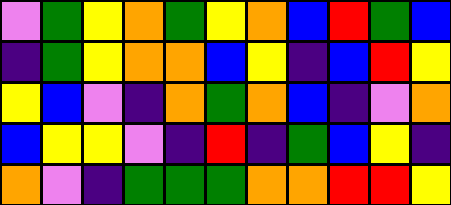[["violet", "green", "yellow", "orange", "green", "yellow", "orange", "blue", "red", "green", "blue"], ["indigo", "green", "yellow", "orange", "orange", "blue", "yellow", "indigo", "blue", "red", "yellow"], ["yellow", "blue", "violet", "indigo", "orange", "green", "orange", "blue", "indigo", "violet", "orange"], ["blue", "yellow", "yellow", "violet", "indigo", "red", "indigo", "green", "blue", "yellow", "indigo"], ["orange", "violet", "indigo", "green", "green", "green", "orange", "orange", "red", "red", "yellow"]]